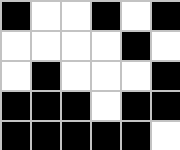[["black", "white", "white", "black", "white", "black"], ["white", "white", "white", "white", "black", "white"], ["white", "black", "white", "white", "white", "black"], ["black", "black", "black", "white", "black", "black"], ["black", "black", "black", "black", "black", "white"]]